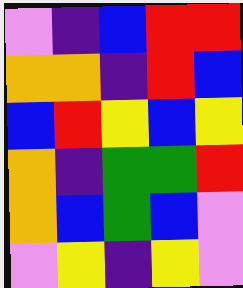[["violet", "indigo", "blue", "red", "red"], ["orange", "orange", "indigo", "red", "blue"], ["blue", "red", "yellow", "blue", "yellow"], ["orange", "indigo", "green", "green", "red"], ["orange", "blue", "green", "blue", "violet"], ["violet", "yellow", "indigo", "yellow", "violet"]]